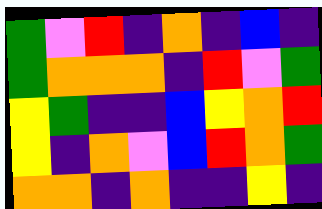[["green", "violet", "red", "indigo", "orange", "indigo", "blue", "indigo"], ["green", "orange", "orange", "orange", "indigo", "red", "violet", "green"], ["yellow", "green", "indigo", "indigo", "blue", "yellow", "orange", "red"], ["yellow", "indigo", "orange", "violet", "blue", "red", "orange", "green"], ["orange", "orange", "indigo", "orange", "indigo", "indigo", "yellow", "indigo"]]